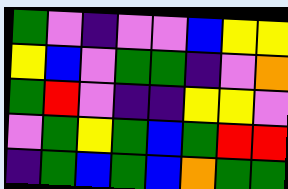[["green", "violet", "indigo", "violet", "violet", "blue", "yellow", "yellow"], ["yellow", "blue", "violet", "green", "green", "indigo", "violet", "orange"], ["green", "red", "violet", "indigo", "indigo", "yellow", "yellow", "violet"], ["violet", "green", "yellow", "green", "blue", "green", "red", "red"], ["indigo", "green", "blue", "green", "blue", "orange", "green", "green"]]